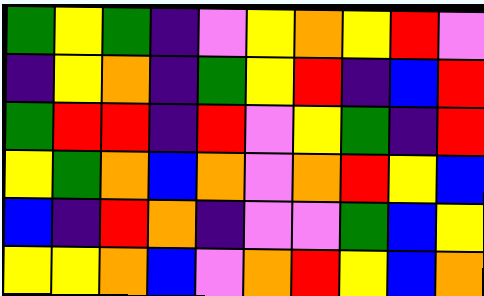[["green", "yellow", "green", "indigo", "violet", "yellow", "orange", "yellow", "red", "violet"], ["indigo", "yellow", "orange", "indigo", "green", "yellow", "red", "indigo", "blue", "red"], ["green", "red", "red", "indigo", "red", "violet", "yellow", "green", "indigo", "red"], ["yellow", "green", "orange", "blue", "orange", "violet", "orange", "red", "yellow", "blue"], ["blue", "indigo", "red", "orange", "indigo", "violet", "violet", "green", "blue", "yellow"], ["yellow", "yellow", "orange", "blue", "violet", "orange", "red", "yellow", "blue", "orange"]]